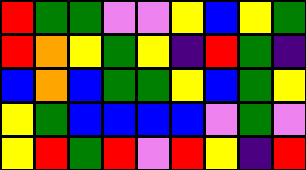[["red", "green", "green", "violet", "violet", "yellow", "blue", "yellow", "green"], ["red", "orange", "yellow", "green", "yellow", "indigo", "red", "green", "indigo"], ["blue", "orange", "blue", "green", "green", "yellow", "blue", "green", "yellow"], ["yellow", "green", "blue", "blue", "blue", "blue", "violet", "green", "violet"], ["yellow", "red", "green", "red", "violet", "red", "yellow", "indigo", "red"]]